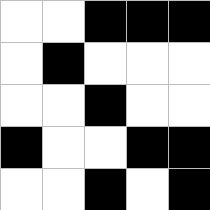[["white", "white", "black", "black", "black"], ["white", "black", "white", "white", "white"], ["white", "white", "black", "white", "white"], ["black", "white", "white", "black", "black"], ["white", "white", "black", "white", "black"]]